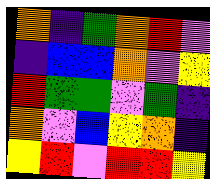[["orange", "indigo", "green", "orange", "red", "violet"], ["indigo", "blue", "blue", "orange", "violet", "yellow"], ["red", "green", "green", "violet", "green", "indigo"], ["orange", "violet", "blue", "yellow", "orange", "indigo"], ["yellow", "red", "violet", "red", "red", "yellow"]]